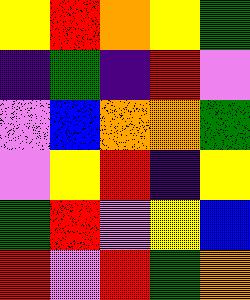[["yellow", "red", "orange", "yellow", "green"], ["indigo", "green", "indigo", "red", "violet"], ["violet", "blue", "orange", "orange", "green"], ["violet", "yellow", "red", "indigo", "yellow"], ["green", "red", "violet", "yellow", "blue"], ["red", "violet", "red", "green", "orange"]]